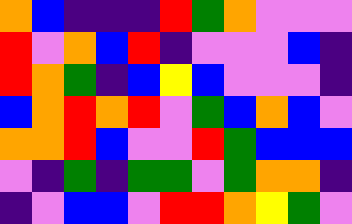[["orange", "blue", "indigo", "indigo", "indigo", "red", "green", "orange", "violet", "violet", "violet"], ["red", "violet", "orange", "blue", "red", "indigo", "violet", "violet", "violet", "blue", "indigo"], ["red", "orange", "green", "indigo", "blue", "yellow", "blue", "violet", "violet", "violet", "indigo"], ["blue", "orange", "red", "orange", "red", "violet", "green", "blue", "orange", "blue", "violet"], ["orange", "orange", "red", "blue", "violet", "violet", "red", "green", "blue", "blue", "blue"], ["violet", "indigo", "green", "indigo", "green", "green", "violet", "green", "orange", "orange", "indigo"], ["indigo", "violet", "blue", "blue", "violet", "red", "red", "orange", "yellow", "green", "violet"]]